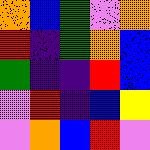[["orange", "blue", "green", "violet", "orange"], ["red", "indigo", "green", "orange", "blue"], ["green", "indigo", "indigo", "red", "blue"], ["violet", "red", "indigo", "blue", "yellow"], ["violet", "orange", "blue", "red", "violet"]]